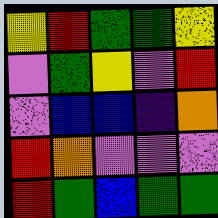[["yellow", "red", "green", "green", "yellow"], ["violet", "green", "yellow", "violet", "red"], ["violet", "blue", "blue", "indigo", "orange"], ["red", "orange", "violet", "violet", "violet"], ["red", "green", "blue", "green", "green"]]